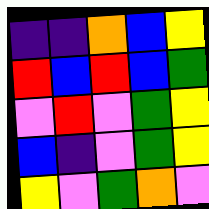[["indigo", "indigo", "orange", "blue", "yellow"], ["red", "blue", "red", "blue", "green"], ["violet", "red", "violet", "green", "yellow"], ["blue", "indigo", "violet", "green", "yellow"], ["yellow", "violet", "green", "orange", "violet"]]